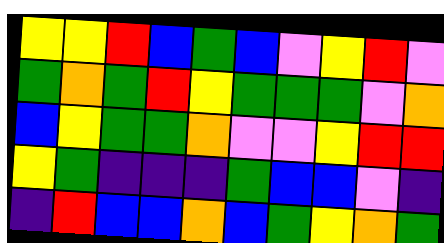[["yellow", "yellow", "red", "blue", "green", "blue", "violet", "yellow", "red", "violet"], ["green", "orange", "green", "red", "yellow", "green", "green", "green", "violet", "orange"], ["blue", "yellow", "green", "green", "orange", "violet", "violet", "yellow", "red", "red"], ["yellow", "green", "indigo", "indigo", "indigo", "green", "blue", "blue", "violet", "indigo"], ["indigo", "red", "blue", "blue", "orange", "blue", "green", "yellow", "orange", "green"]]